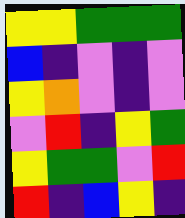[["yellow", "yellow", "green", "green", "green"], ["blue", "indigo", "violet", "indigo", "violet"], ["yellow", "orange", "violet", "indigo", "violet"], ["violet", "red", "indigo", "yellow", "green"], ["yellow", "green", "green", "violet", "red"], ["red", "indigo", "blue", "yellow", "indigo"]]